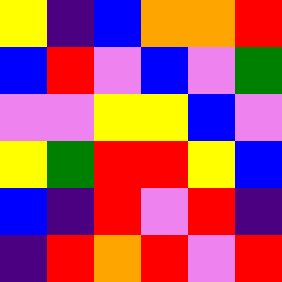[["yellow", "indigo", "blue", "orange", "orange", "red"], ["blue", "red", "violet", "blue", "violet", "green"], ["violet", "violet", "yellow", "yellow", "blue", "violet"], ["yellow", "green", "red", "red", "yellow", "blue"], ["blue", "indigo", "red", "violet", "red", "indigo"], ["indigo", "red", "orange", "red", "violet", "red"]]